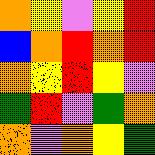[["orange", "yellow", "violet", "yellow", "red"], ["blue", "orange", "red", "orange", "red"], ["orange", "yellow", "red", "yellow", "violet"], ["green", "red", "violet", "green", "orange"], ["orange", "violet", "orange", "yellow", "green"]]